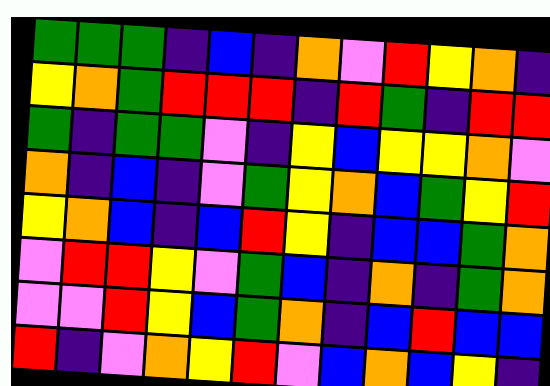[["green", "green", "green", "indigo", "blue", "indigo", "orange", "violet", "red", "yellow", "orange", "indigo"], ["yellow", "orange", "green", "red", "red", "red", "indigo", "red", "green", "indigo", "red", "red"], ["green", "indigo", "green", "green", "violet", "indigo", "yellow", "blue", "yellow", "yellow", "orange", "violet"], ["orange", "indigo", "blue", "indigo", "violet", "green", "yellow", "orange", "blue", "green", "yellow", "red"], ["yellow", "orange", "blue", "indigo", "blue", "red", "yellow", "indigo", "blue", "blue", "green", "orange"], ["violet", "red", "red", "yellow", "violet", "green", "blue", "indigo", "orange", "indigo", "green", "orange"], ["violet", "violet", "red", "yellow", "blue", "green", "orange", "indigo", "blue", "red", "blue", "blue"], ["red", "indigo", "violet", "orange", "yellow", "red", "violet", "blue", "orange", "blue", "yellow", "indigo"]]